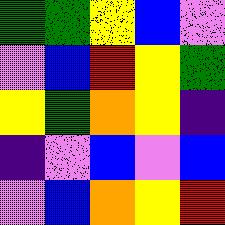[["green", "green", "yellow", "blue", "violet"], ["violet", "blue", "red", "yellow", "green"], ["yellow", "green", "orange", "yellow", "indigo"], ["indigo", "violet", "blue", "violet", "blue"], ["violet", "blue", "orange", "yellow", "red"]]